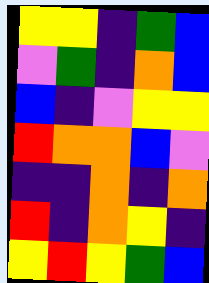[["yellow", "yellow", "indigo", "green", "blue"], ["violet", "green", "indigo", "orange", "blue"], ["blue", "indigo", "violet", "yellow", "yellow"], ["red", "orange", "orange", "blue", "violet"], ["indigo", "indigo", "orange", "indigo", "orange"], ["red", "indigo", "orange", "yellow", "indigo"], ["yellow", "red", "yellow", "green", "blue"]]